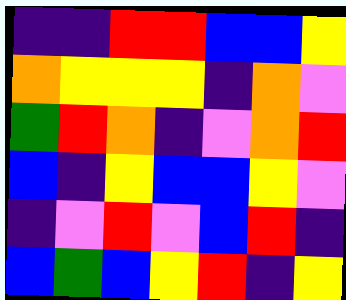[["indigo", "indigo", "red", "red", "blue", "blue", "yellow"], ["orange", "yellow", "yellow", "yellow", "indigo", "orange", "violet"], ["green", "red", "orange", "indigo", "violet", "orange", "red"], ["blue", "indigo", "yellow", "blue", "blue", "yellow", "violet"], ["indigo", "violet", "red", "violet", "blue", "red", "indigo"], ["blue", "green", "blue", "yellow", "red", "indigo", "yellow"]]